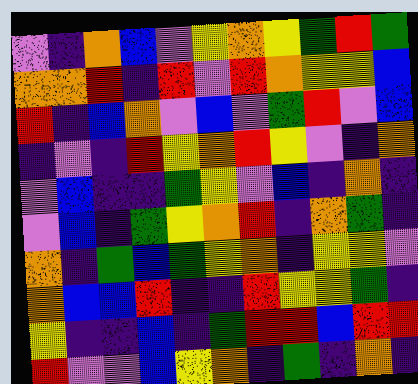[["violet", "indigo", "orange", "blue", "violet", "yellow", "orange", "yellow", "green", "red", "green"], ["orange", "orange", "red", "indigo", "red", "violet", "red", "orange", "yellow", "yellow", "blue"], ["red", "indigo", "blue", "orange", "violet", "blue", "violet", "green", "red", "violet", "blue"], ["indigo", "violet", "indigo", "red", "yellow", "orange", "red", "yellow", "violet", "indigo", "orange"], ["violet", "blue", "indigo", "indigo", "green", "yellow", "violet", "blue", "indigo", "orange", "indigo"], ["violet", "blue", "indigo", "green", "yellow", "orange", "red", "indigo", "orange", "green", "indigo"], ["orange", "indigo", "green", "blue", "green", "yellow", "orange", "indigo", "yellow", "yellow", "violet"], ["orange", "blue", "blue", "red", "indigo", "indigo", "red", "yellow", "yellow", "green", "indigo"], ["yellow", "indigo", "indigo", "blue", "indigo", "green", "red", "red", "blue", "red", "red"], ["red", "violet", "violet", "blue", "yellow", "orange", "indigo", "green", "indigo", "orange", "indigo"]]